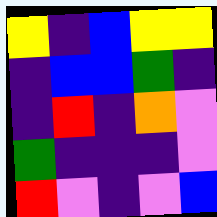[["yellow", "indigo", "blue", "yellow", "yellow"], ["indigo", "blue", "blue", "green", "indigo"], ["indigo", "red", "indigo", "orange", "violet"], ["green", "indigo", "indigo", "indigo", "violet"], ["red", "violet", "indigo", "violet", "blue"]]